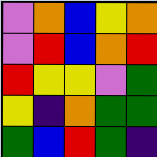[["violet", "orange", "blue", "yellow", "orange"], ["violet", "red", "blue", "orange", "red"], ["red", "yellow", "yellow", "violet", "green"], ["yellow", "indigo", "orange", "green", "green"], ["green", "blue", "red", "green", "indigo"]]